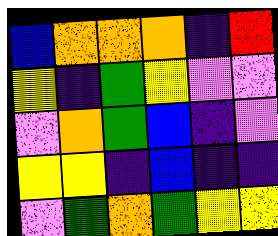[["blue", "orange", "orange", "orange", "indigo", "red"], ["yellow", "indigo", "green", "yellow", "violet", "violet"], ["violet", "orange", "green", "blue", "indigo", "violet"], ["yellow", "yellow", "indigo", "blue", "indigo", "indigo"], ["violet", "green", "orange", "green", "yellow", "yellow"]]